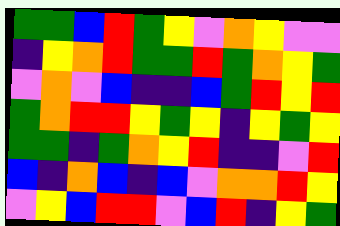[["green", "green", "blue", "red", "green", "yellow", "violet", "orange", "yellow", "violet", "violet"], ["indigo", "yellow", "orange", "red", "green", "green", "red", "green", "orange", "yellow", "green"], ["violet", "orange", "violet", "blue", "indigo", "indigo", "blue", "green", "red", "yellow", "red"], ["green", "orange", "red", "red", "yellow", "green", "yellow", "indigo", "yellow", "green", "yellow"], ["green", "green", "indigo", "green", "orange", "yellow", "red", "indigo", "indigo", "violet", "red"], ["blue", "indigo", "orange", "blue", "indigo", "blue", "violet", "orange", "orange", "red", "yellow"], ["violet", "yellow", "blue", "red", "red", "violet", "blue", "red", "indigo", "yellow", "green"]]